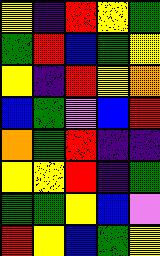[["yellow", "indigo", "red", "yellow", "green"], ["green", "red", "blue", "green", "yellow"], ["yellow", "indigo", "red", "yellow", "orange"], ["blue", "green", "violet", "blue", "red"], ["orange", "green", "red", "indigo", "indigo"], ["yellow", "yellow", "red", "indigo", "green"], ["green", "green", "yellow", "blue", "violet"], ["red", "yellow", "blue", "green", "yellow"]]